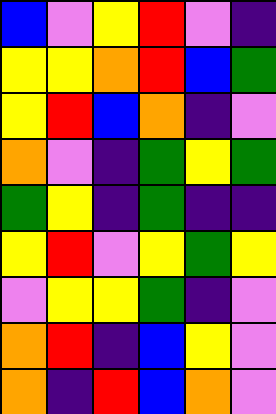[["blue", "violet", "yellow", "red", "violet", "indigo"], ["yellow", "yellow", "orange", "red", "blue", "green"], ["yellow", "red", "blue", "orange", "indigo", "violet"], ["orange", "violet", "indigo", "green", "yellow", "green"], ["green", "yellow", "indigo", "green", "indigo", "indigo"], ["yellow", "red", "violet", "yellow", "green", "yellow"], ["violet", "yellow", "yellow", "green", "indigo", "violet"], ["orange", "red", "indigo", "blue", "yellow", "violet"], ["orange", "indigo", "red", "blue", "orange", "violet"]]